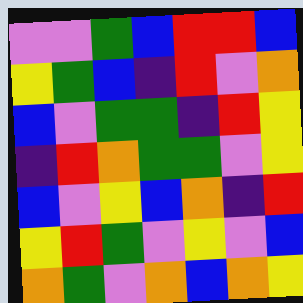[["violet", "violet", "green", "blue", "red", "red", "blue"], ["yellow", "green", "blue", "indigo", "red", "violet", "orange"], ["blue", "violet", "green", "green", "indigo", "red", "yellow"], ["indigo", "red", "orange", "green", "green", "violet", "yellow"], ["blue", "violet", "yellow", "blue", "orange", "indigo", "red"], ["yellow", "red", "green", "violet", "yellow", "violet", "blue"], ["orange", "green", "violet", "orange", "blue", "orange", "yellow"]]